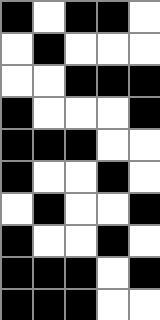[["black", "white", "black", "black", "white"], ["white", "black", "white", "white", "white"], ["white", "white", "black", "black", "black"], ["black", "white", "white", "white", "black"], ["black", "black", "black", "white", "white"], ["black", "white", "white", "black", "white"], ["white", "black", "white", "white", "black"], ["black", "white", "white", "black", "white"], ["black", "black", "black", "white", "black"], ["black", "black", "black", "white", "white"]]